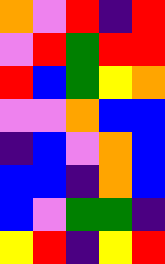[["orange", "violet", "red", "indigo", "red"], ["violet", "red", "green", "red", "red"], ["red", "blue", "green", "yellow", "orange"], ["violet", "violet", "orange", "blue", "blue"], ["indigo", "blue", "violet", "orange", "blue"], ["blue", "blue", "indigo", "orange", "blue"], ["blue", "violet", "green", "green", "indigo"], ["yellow", "red", "indigo", "yellow", "red"]]